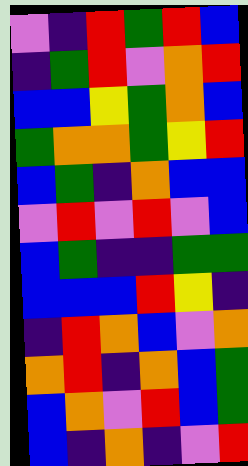[["violet", "indigo", "red", "green", "red", "blue"], ["indigo", "green", "red", "violet", "orange", "red"], ["blue", "blue", "yellow", "green", "orange", "blue"], ["green", "orange", "orange", "green", "yellow", "red"], ["blue", "green", "indigo", "orange", "blue", "blue"], ["violet", "red", "violet", "red", "violet", "blue"], ["blue", "green", "indigo", "indigo", "green", "green"], ["blue", "blue", "blue", "red", "yellow", "indigo"], ["indigo", "red", "orange", "blue", "violet", "orange"], ["orange", "red", "indigo", "orange", "blue", "green"], ["blue", "orange", "violet", "red", "blue", "green"], ["blue", "indigo", "orange", "indigo", "violet", "red"]]